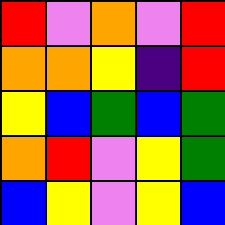[["red", "violet", "orange", "violet", "red"], ["orange", "orange", "yellow", "indigo", "red"], ["yellow", "blue", "green", "blue", "green"], ["orange", "red", "violet", "yellow", "green"], ["blue", "yellow", "violet", "yellow", "blue"]]